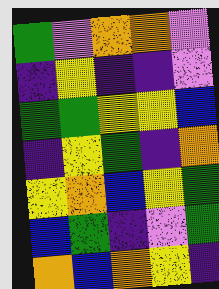[["green", "violet", "orange", "orange", "violet"], ["indigo", "yellow", "indigo", "indigo", "violet"], ["green", "green", "yellow", "yellow", "blue"], ["indigo", "yellow", "green", "indigo", "orange"], ["yellow", "orange", "blue", "yellow", "green"], ["blue", "green", "indigo", "violet", "green"], ["orange", "blue", "orange", "yellow", "indigo"]]